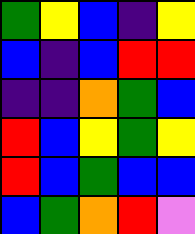[["green", "yellow", "blue", "indigo", "yellow"], ["blue", "indigo", "blue", "red", "red"], ["indigo", "indigo", "orange", "green", "blue"], ["red", "blue", "yellow", "green", "yellow"], ["red", "blue", "green", "blue", "blue"], ["blue", "green", "orange", "red", "violet"]]